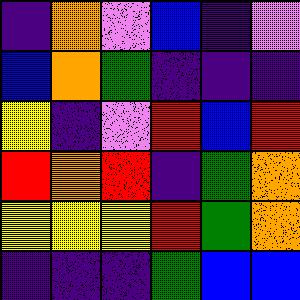[["indigo", "orange", "violet", "blue", "indigo", "violet"], ["blue", "orange", "green", "indigo", "indigo", "indigo"], ["yellow", "indigo", "violet", "red", "blue", "red"], ["red", "orange", "red", "indigo", "green", "orange"], ["yellow", "yellow", "yellow", "red", "green", "orange"], ["indigo", "indigo", "indigo", "green", "blue", "blue"]]